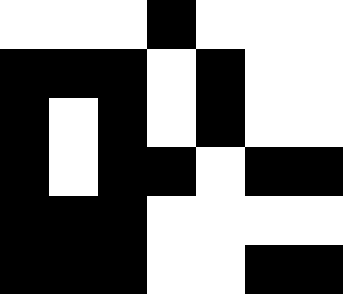[["white", "white", "white", "black", "white", "white", "white"], ["black", "black", "black", "white", "black", "white", "white"], ["black", "white", "black", "white", "black", "white", "white"], ["black", "white", "black", "black", "white", "black", "black"], ["black", "black", "black", "white", "white", "white", "white"], ["black", "black", "black", "white", "white", "black", "black"]]